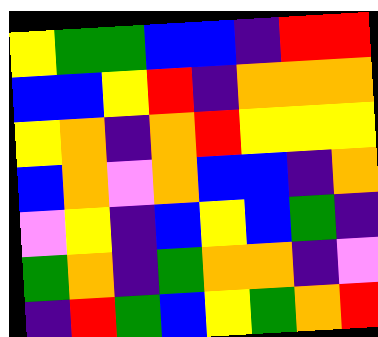[["yellow", "green", "green", "blue", "blue", "indigo", "red", "red"], ["blue", "blue", "yellow", "red", "indigo", "orange", "orange", "orange"], ["yellow", "orange", "indigo", "orange", "red", "yellow", "yellow", "yellow"], ["blue", "orange", "violet", "orange", "blue", "blue", "indigo", "orange"], ["violet", "yellow", "indigo", "blue", "yellow", "blue", "green", "indigo"], ["green", "orange", "indigo", "green", "orange", "orange", "indigo", "violet"], ["indigo", "red", "green", "blue", "yellow", "green", "orange", "red"]]